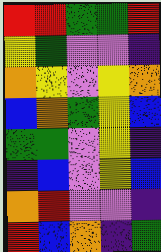[["red", "red", "green", "green", "red"], ["yellow", "green", "violet", "violet", "indigo"], ["orange", "yellow", "violet", "yellow", "orange"], ["blue", "orange", "green", "yellow", "blue"], ["green", "green", "violet", "yellow", "indigo"], ["indigo", "blue", "violet", "yellow", "blue"], ["orange", "red", "violet", "violet", "indigo"], ["red", "blue", "orange", "indigo", "green"]]